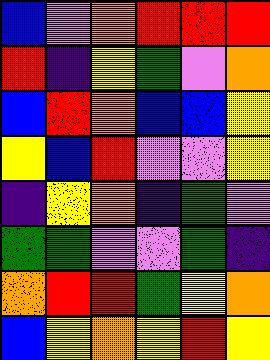[["blue", "violet", "orange", "red", "red", "red"], ["red", "indigo", "yellow", "green", "violet", "orange"], ["blue", "red", "orange", "blue", "blue", "yellow"], ["yellow", "blue", "red", "violet", "violet", "yellow"], ["indigo", "yellow", "orange", "indigo", "green", "violet"], ["green", "green", "violet", "violet", "green", "indigo"], ["orange", "red", "red", "green", "yellow", "orange"], ["blue", "yellow", "orange", "yellow", "red", "yellow"]]